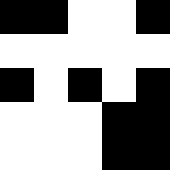[["black", "black", "white", "white", "black"], ["white", "white", "white", "white", "white"], ["black", "white", "black", "white", "black"], ["white", "white", "white", "black", "black"], ["white", "white", "white", "black", "black"]]